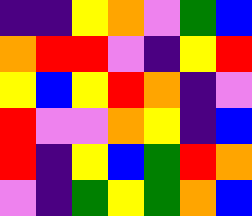[["indigo", "indigo", "yellow", "orange", "violet", "green", "blue"], ["orange", "red", "red", "violet", "indigo", "yellow", "red"], ["yellow", "blue", "yellow", "red", "orange", "indigo", "violet"], ["red", "violet", "violet", "orange", "yellow", "indigo", "blue"], ["red", "indigo", "yellow", "blue", "green", "red", "orange"], ["violet", "indigo", "green", "yellow", "green", "orange", "blue"]]